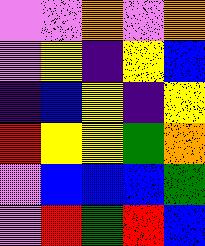[["violet", "violet", "orange", "violet", "orange"], ["violet", "yellow", "indigo", "yellow", "blue"], ["indigo", "blue", "yellow", "indigo", "yellow"], ["red", "yellow", "yellow", "green", "orange"], ["violet", "blue", "blue", "blue", "green"], ["violet", "red", "green", "red", "blue"]]